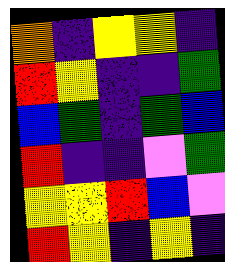[["orange", "indigo", "yellow", "yellow", "indigo"], ["red", "yellow", "indigo", "indigo", "green"], ["blue", "green", "indigo", "green", "blue"], ["red", "indigo", "indigo", "violet", "green"], ["yellow", "yellow", "red", "blue", "violet"], ["red", "yellow", "indigo", "yellow", "indigo"]]